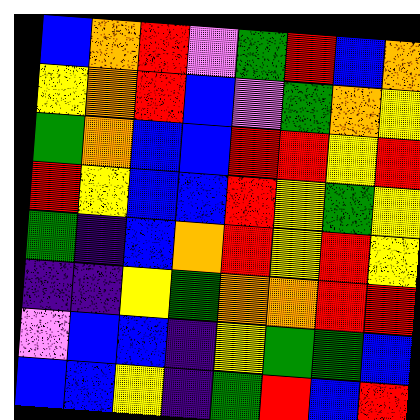[["blue", "orange", "red", "violet", "green", "red", "blue", "orange"], ["yellow", "orange", "red", "blue", "violet", "green", "orange", "yellow"], ["green", "orange", "blue", "blue", "red", "red", "yellow", "red"], ["red", "yellow", "blue", "blue", "red", "yellow", "green", "yellow"], ["green", "indigo", "blue", "orange", "red", "yellow", "red", "yellow"], ["indigo", "indigo", "yellow", "green", "orange", "orange", "red", "red"], ["violet", "blue", "blue", "indigo", "yellow", "green", "green", "blue"], ["blue", "blue", "yellow", "indigo", "green", "red", "blue", "red"]]